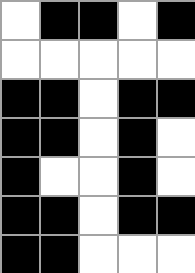[["white", "black", "black", "white", "black"], ["white", "white", "white", "white", "white"], ["black", "black", "white", "black", "black"], ["black", "black", "white", "black", "white"], ["black", "white", "white", "black", "white"], ["black", "black", "white", "black", "black"], ["black", "black", "white", "white", "white"]]